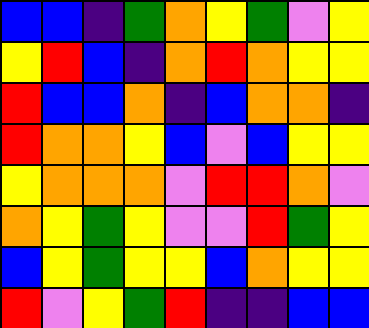[["blue", "blue", "indigo", "green", "orange", "yellow", "green", "violet", "yellow"], ["yellow", "red", "blue", "indigo", "orange", "red", "orange", "yellow", "yellow"], ["red", "blue", "blue", "orange", "indigo", "blue", "orange", "orange", "indigo"], ["red", "orange", "orange", "yellow", "blue", "violet", "blue", "yellow", "yellow"], ["yellow", "orange", "orange", "orange", "violet", "red", "red", "orange", "violet"], ["orange", "yellow", "green", "yellow", "violet", "violet", "red", "green", "yellow"], ["blue", "yellow", "green", "yellow", "yellow", "blue", "orange", "yellow", "yellow"], ["red", "violet", "yellow", "green", "red", "indigo", "indigo", "blue", "blue"]]